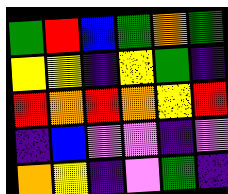[["green", "red", "blue", "green", "orange", "green"], ["yellow", "yellow", "indigo", "yellow", "green", "indigo"], ["red", "orange", "red", "orange", "yellow", "red"], ["indigo", "blue", "violet", "violet", "indigo", "violet"], ["orange", "yellow", "indigo", "violet", "green", "indigo"]]